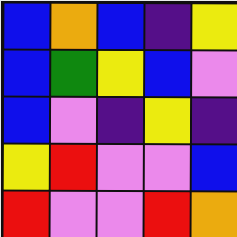[["blue", "orange", "blue", "indigo", "yellow"], ["blue", "green", "yellow", "blue", "violet"], ["blue", "violet", "indigo", "yellow", "indigo"], ["yellow", "red", "violet", "violet", "blue"], ["red", "violet", "violet", "red", "orange"]]